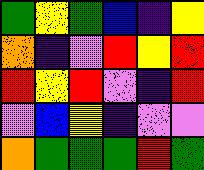[["green", "yellow", "green", "blue", "indigo", "yellow"], ["orange", "indigo", "violet", "red", "yellow", "red"], ["red", "yellow", "red", "violet", "indigo", "red"], ["violet", "blue", "yellow", "indigo", "violet", "violet"], ["orange", "green", "green", "green", "red", "green"]]